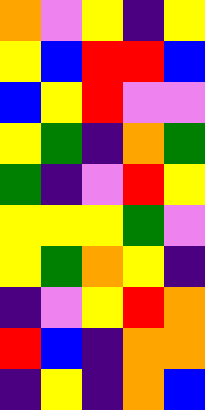[["orange", "violet", "yellow", "indigo", "yellow"], ["yellow", "blue", "red", "red", "blue"], ["blue", "yellow", "red", "violet", "violet"], ["yellow", "green", "indigo", "orange", "green"], ["green", "indigo", "violet", "red", "yellow"], ["yellow", "yellow", "yellow", "green", "violet"], ["yellow", "green", "orange", "yellow", "indigo"], ["indigo", "violet", "yellow", "red", "orange"], ["red", "blue", "indigo", "orange", "orange"], ["indigo", "yellow", "indigo", "orange", "blue"]]